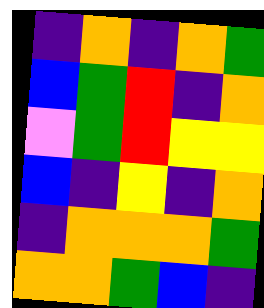[["indigo", "orange", "indigo", "orange", "green"], ["blue", "green", "red", "indigo", "orange"], ["violet", "green", "red", "yellow", "yellow"], ["blue", "indigo", "yellow", "indigo", "orange"], ["indigo", "orange", "orange", "orange", "green"], ["orange", "orange", "green", "blue", "indigo"]]